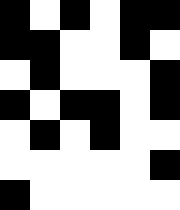[["black", "white", "black", "white", "black", "black"], ["black", "black", "white", "white", "black", "white"], ["white", "black", "white", "white", "white", "black"], ["black", "white", "black", "black", "white", "black"], ["white", "black", "white", "black", "white", "white"], ["white", "white", "white", "white", "white", "black"], ["black", "white", "white", "white", "white", "white"]]